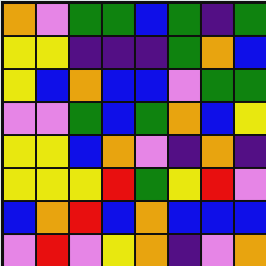[["orange", "violet", "green", "green", "blue", "green", "indigo", "green"], ["yellow", "yellow", "indigo", "indigo", "indigo", "green", "orange", "blue"], ["yellow", "blue", "orange", "blue", "blue", "violet", "green", "green"], ["violet", "violet", "green", "blue", "green", "orange", "blue", "yellow"], ["yellow", "yellow", "blue", "orange", "violet", "indigo", "orange", "indigo"], ["yellow", "yellow", "yellow", "red", "green", "yellow", "red", "violet"], ["blue", "orange", "red", "blue", "orange", "blue", "blue", "blue"], ["violet", "red", "violet", "yellow", "orange", "indigo", "violet", "orange"]]